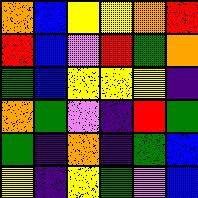[["orange", "blue", "yellow", "yellow", "orange", "red"], ["red", "blue", "violet", "red", "green", "orange"], ["green", "blue", "yellow", "yellow", "yellow", "indigo"], ["orange", "green", "violet", "indigo", "red", "green"], ["green", "indigo", "orange", "indigo", "green", "blue"], ["yellow", "indigo", "yellow", "green", "violet", "blue"]]